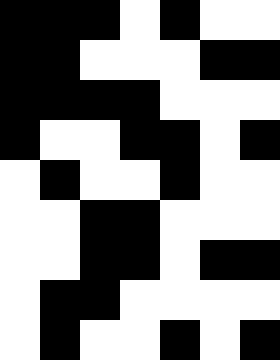[["black", "black", "black", "white", "black", "white", "white"], ["black", "black", "white", "white", "white", "black", "black"], ["black", "black", "black", "black", "white", "white", "white"], ["black", "white", "white", "black", "black", "white", "black"], ["white", "black", "white", "white", "black", "white", "white"], ["white", "white", "black", "black", "white", "white", "white"], ["white", "white", "black", "black", "white", "black", "black"], ["white", "black", "black", "white", "white", "white", "white"], ["white", "black", "white", "white", "black", "white", "black"]]